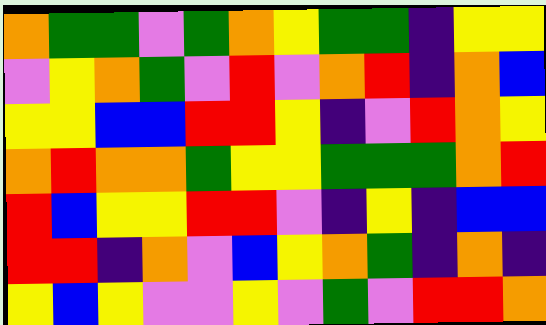[["orange", "green", "green", "violet", "green", "orange", "yellow", "green", "green", "indigo", "yellow", "yellow"], ["violet", "yellow", "orange", "green", "violet", "red", "violet", "orange", "red", "indigo", "orange", "blue"], ["yellow", "yellow", "blue", "blue", "red", "red", "yellow", "indigo", "violet", "red", "orange", "yellow"], ["orange", "red", "orange", "orange", "green", "yellow", "yellow", "green", "green", "green", "orange", "red"], ["red", "blue", "yellow", "yellow", "red", "red", "violet", "indigo", "yellow", "indigo", "blue", "blue"], ["red", "red", "indigo", "orange", "violet", "blue", "yellow", "orange", "green", "indigo", "orange", "indigo"], ["yellow", "blue", "yellow", "violet", "violet", "yellow", "violet", "green", "violet", "red", "red", "orange"]]